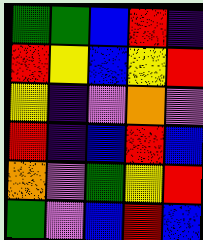[["green", "green", "blue", "red", "indigo"], ["red", "yellow", "blue", "yellow", "red"], ["yellow", "indigo", "violet", "orange", "violet"], ["red", "indigo", "blue", "red", "blue"], ["orange", "violet", "green", "yellow", "red"], ["green", "violet", "blue", "red", "blue"]]